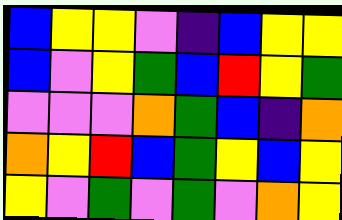[["blue", "yellow", "yellow", "violet", "indigo", "blue", "yellow", "yellow"], ["blue", "violet", "yellow", "green", "blue", "red", "yellow", "green"], ["violet", "violet", "violet", "orange", "green", "blue", "indigo", "orange"], ["orange", "yellow", "red", "blue", "green", "yellow", "blue", "yellow"], ["yellow", "violet", "green", "violet", "green", "violet", "orange", "yellow"]]